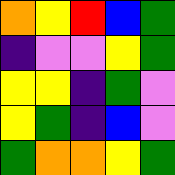[["orange", "yellow", "red", "blue", "green"], ["indigo", "violet", "violet", "yellow", "green"], ["yellow", "yellow", "indigo", "green", "violet"], ["yellow", "green", "indigo", "blue", "violet"], ["green", "orange", "orange", "yellow", "green"]]